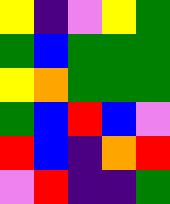[["yellow", "indigo", "violet", "yellow", "green"], ["green", "blue", "green", "green", "green"], ["yellow", "orange", "green", "green", "green"], ["green", "blue", "red", "blue", "violet"], ["red", "blue", "indigo", "orange", "red"], ["violet", "red", "indigo", "indigo", "green"]]